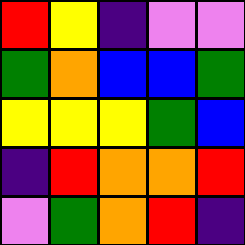[["red", "yellow", "indigo", "violet", "violet"], ["green", "orange", "blue", "blue", "green"], ["yellow", "yellow", "yellow", "green", "blue"], ["indigo", "red", "orange", "orange", "red"], ["violet", "green", "orange", "red", "indigo"]]